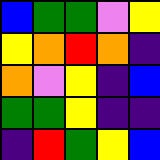[["blue", "green", "green", "violet", "yellow"], ["yellow", "orange", "red", "orange", "indigo"], ["orange", "violet", "yellow", "indigo", "blue"], ["green", "green", "yellow", "indigo", "indigo"], ["indigo", "red", "green", "yellow", "blue"]]